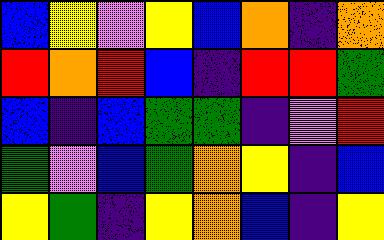[["blue", "yellow", "violet", "yellow", "blue", "orange", "indigo", "orange"], ["red", "orange", "red", "blue", "indigo", "red", "red", "green"], ["blue", "indigo", "blue", "green", "green", "indigo", "violet", "red"], ["green", "violet", "blue", "green", "orange", "yellow", "indigo", "blue"], ["yellow", "green", "indigo", "yellow", "orange", "blue", "indigo", "yellow"]]